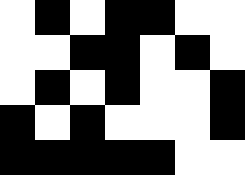[["white", "black", "white", "black", "black", "white", "white"], ["white", "white", "black", "black", "white", "black", "white"], ["white", "black", "white", "black", "white", "white", "black"], ["black", "white", "black", "white", "white", "white", "black"], ["black", "black", "black", "black", "black", "white", "white"]]